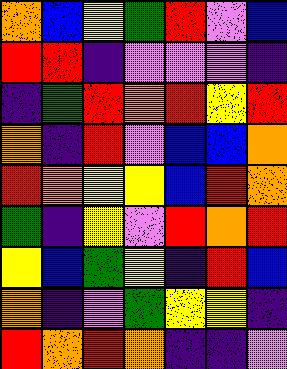[["orange", "blue", "yellow", "green", "red", "violet", "blue"], ["red", "red", "indigo", "violet", "violet", "violet", "indigo"], ["indigo", "green", "red", "orange", "red", "yellow", "red"], ["orange", "indigo", "red", "violet", "blue", "blue", "orange"], ["red", "orange", "yellow", "yellow", "blue", "red", "orange"], ["green", "indigo", "yellow", "violet", "red", "orange", "red"], ["yellow", "blue", "green", "yellow", "indigo", "red", "blue"], ["orange", "indigo", "violet", "green", "yellow", "yellow", "indigo"], ["red", "orange", "red", "orange", "indigo", "indigo", "violet"]]